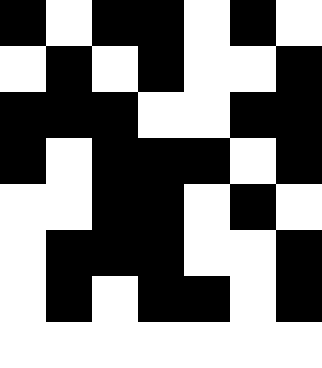[["black", "white", "black", "black", "white", "black", "white"], ["white", "black", "white", "black", "white", "white", "black"], ["black", "black", "black", "white", "white", "black", "black"], ["black", "white", "black", "black", "black", "white", "black"], ["white", "white", "black", "black", "white", "black", "white"], ["white", "black", "black", "black", "white", "white", "black"], ["white", "black", "white", "black", "black", "white", "black"], ["white", "white", "white", "white", "white", "white", "white"]]